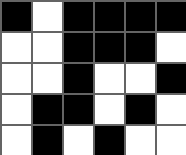[["black", "white", "black", "black", "black", "black"], ["white", "white", "black", "black", "black", "white"], ["white", "white", "black", "white", "white", "black"], ["white", "black", "black", "white", "black", "white"], ["white", "black", "white", "black", "white", "white"]]